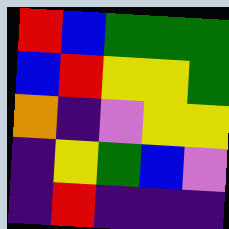[["red", "blue", "green", "green", "green"], ["blue", "red", "yellow", "yellow", "green"], ["orange", "indigo", "violet", "yellow", "yellow"], ["indigo", "yellow", "green", "blue", "violet"], ["indigo", "red", "indigo", "indigo", "indigo"]]